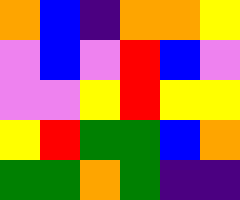[["orange", "blue", "indigo", "orange", "orange", "yellow"], ["violet", "blue", "violet", "red", "blue", "violet"], ["violet", "violet", "yellow", "red", "yellow", "yellow"], ["yellow", "red", "green", "green", "blue", "orange"], ["green", "green", "orange", "green", "indigo", "indigo"]]